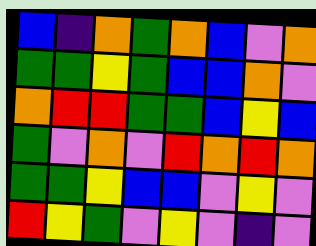[["blue", "indigo", "orange", "green", "orange", "blue", "violet", "orange"], ["green", "green", "yellow", "green", "blue", "blue", "orange", "violet"], ["orange", "red", "red", "green", "green", "blue", "yellow", "blue"], ["green", "violet", "orange", "violet", "red", "orange", "red", "orange"], ["green", "green", "yellow", "blue", "blue", "violet", "yellow", "violet"], ["red", "yellow", "green", "violet", "yellow", "violet", "indigo", "violet"]]